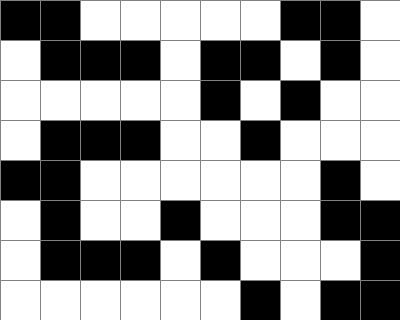[["black", "black", "white", "white", "white", "white", "white", "black", "black", "white"], ["white", "black", "black", "black", "white", "black", "black", "white", "black", "white"], ["white", "white", "white", "white", "white", "black", "white", "black", "white", "white"], ["white", "black", "black", "black", "white", "white", "black", "white", "white", "white"], ["black", "black", "white", "white", "white", "white", "white", "white", "black", "white"], ["white", "black", "white", "white", "black", "white", "white", "white", "black", "black"], ["white", "black", "black", "black", "white", "black", "white", "white", "white", "black"], ["white", "white", "white", "white", "white", "white", "black", "white", "black", "black"]]